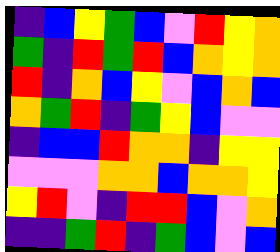[["indigo", "blue", "yellow", "green", "blue", "violet", "red", "yellow", "orange"], ["green", "indigo", "red", "green", "red", "blue", "orange", "yellow", "orange"], ["red", "indigo", "orange", "blue", "yellow", "violet", "blue", "orange", "blue"], ["orange", "green", "red", "indigo", "green", "yellow", "blue", "violet", "violet"], ["indigo", "blue", "blue", "red", "orange", "orange", "indigo", "yellow", "yellow"], ["violet", "violet", "violet", "orange", "orange", "blue", "orange", "orange", "yellow"], ["yellow", "red", "violet", "indigo", "red", "red", "blue", "violet", "orange"], ["indigo", "indigo", "green", "red", "indigo", "green", "blue", "violet", "blue"]]